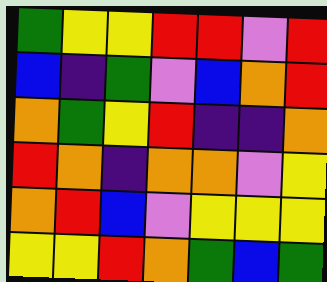[["green", "yellow", "yellow", "red", "red", "violet", "red"], ["blue", "indigo", "green", "violet", "blue", "orange", "red"], ["orange", "green", "yellow", "red", "indigo", "indigo", "orange"], ["red", "orange", "indigo", "orange", "orange", "violet", "yellow"], ["orange", "red", "blue", "violet", "yellow", "yellow", "yellow"], ["yellow", "yellow", "red", "orange", "green", "blue", "green"]]